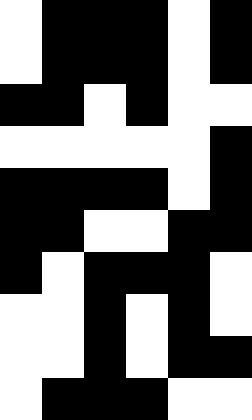[["white", "black", "black", "black", "white", "black"], ["white", "black", "black", "black", "white", "black"], ["black", "black", "white", "black", "white", "white"], ["white", "white", "white", "white", "white", "black"], ["black", "black", "black", "black", "white", "black"], ["black", "black", "white", "white", "black", "black"], ["black", "white", "black", "black", "black", "white"], ["white", "white", "black", "white", "black", "white"], ["white", "white", "black", "white", "black", "black"], ["white", "black", "black", "black", "white", "white"]]